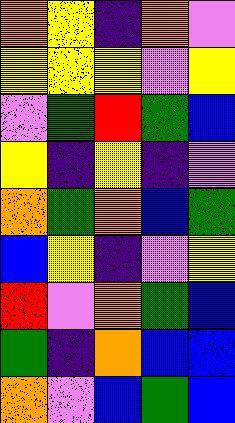[["orange", "yellow", "indigo", "orange", "violet"], ["yellow", "yellow", "yellow", "violet", "yellow"], ["violet", "green", "red", "green", "blue"], ["yellow", "indigo", "yellow", "indigo", "violet"], ["orange", "green", "orange", "blue", "green"], ["blue", "yellow", "indigo", "violet", "yellow"], ["red", "violet", "orange", "green", "blue"], ["green", "indigo", "orange", "blue", "blue"], ["orange", "violet", "blue", "green", "blue"]]